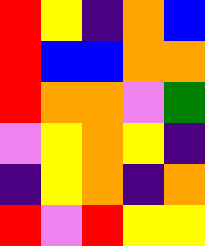[["red", "yellow", "indigo", "orange", "blue"], ["red", "blue", "blue", "orange", "orange"], ["red", "orange", "orange", "violet", "green"], ["violet", "yellow", "orange", "yellow", "indigo"], ["indigo", "yellow", "orange", "indigo", "orange"], ["red", "violet", "red", "yellow", "yellow"]]